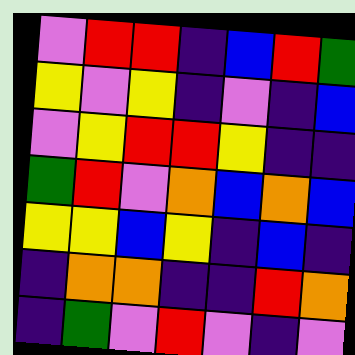[["violet", "red", "red", "indigo", "blue", "red", "green"], ["yellow", "violet", "yellow", "indigo", "violet", "indigo", "blue"], ["violet", "yellow", "red", "red", "yellow", "indigo", "indigo"], ["green", "red", "violet", "orange", "blue", "orange", "blue"], ["yellow", "yellow", "blue", "yellow", "indigo", "blue", "indigo"], ["indigo", "orange", "orange", "indigo", "indigo", "red", "orange"], ["indigo", "green", "violet", "red", "violet", "indigo", "violet"]]